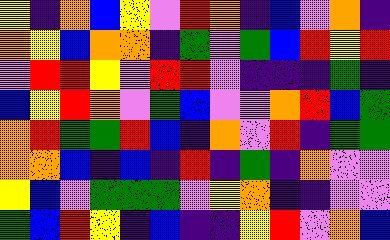[["yellow", "indigo", "orange", "blue", "yellow", "violet", "red", "orange", "indigo", "blue", "violet", "orange", "indigo"], ["orange", "yellow", "blue", "orange", "orange", "indigo", "green", "violet", "green", "blue", "red", "yellow", "red"], ["violet", "red", "red", "yellow", "violet", "red", "red", "violet", "indigo", "indigo", "indigo", "green", "indigo"], ["blue", "yellow", "red", "orange", "violet", "green", "blue", "violet", "violet", "orange", "red", "blue", "green"], ["orange", "red", "green", "green", "red", "blue", "indigo", "orange", "violet", "red", "indigo", "green", "green"], ["orange", "orange", "blue", "indigo", "blue", "indigo", "red", "indigo", "green", "indigo", "orange", "violet", "violet"], ["yellow", "blue", "violet", "green", "green", "green", "violet", "yellow", "orange", "indigo", "indigo", "violet", "violet"], ["green", "blue", "red", "yellow", "indigo", "blue", "indigo", "indigo", "yellow", "red", "violet", "orange", "blue"]]